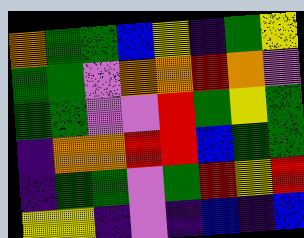[["orange", "green", "green", "blue", "yellow", "indigo", "green", "yellow"], ["green", "green", "violet", "orange", "orange", "red", "orange", "violet"], ["green", "green", "violet", "violet", "red", "green", "yellow", "green"], ["indigo", "orange", "orange", "red", "red", "blue", "green", "green"], ["indigo", "green", "green", "violet", "green", "red", "yellow", "red"], ["yellow", "yellow", "indigo", "violet", "indigo", "blue", "indigo", "blue"]]